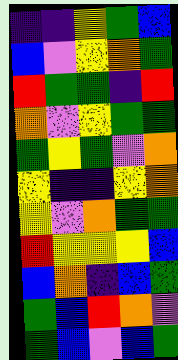[["indigo", "indigo", "yellow", "green", "blue"], ["blue", "violet", "yellow", "orange", "green"], ["red", "green", "green", "indigo", "red"], ["orange", "violet", "yellow", "green", "green"], ["green", "yellow", "green", "violet", "orange"], ["yellow", "indigo", "indigo", "yellow", "orange"], ["yellow", "violet", "orange", "green", "green"], ["red", "yellow", "yellow", "yellow", "blue"], ["blue", "orange", "indigo", "blue", "green"], ["green", "blue", "red", "orange", "violet"], ["green", "blue", "violet", "blue", "green"]]